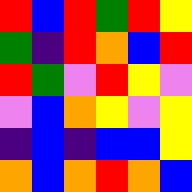[["red", "blue", "red", "green", "red", "yellow"], ["green", "indigo", "red", "orange", "blue", "red"], ["red", "green", "violet", "red", "yellow", "violet"], ["violet", "blue", "orange", "yellow", "violet", "yellow"], ["indigo", "blue", "indigo", "blue", "blue", "yellow"], ["orange", "blue", "orange", "red", "orange", "blue"]]